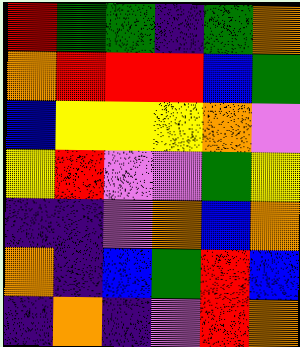[["red", "green", "green", "indigo", "green", "orange"], ["orange", "red", "red", "red", "blue", "green"], ["blue", "yellow", "yellow", "yellow", "orange", "violet"], ["yellow", "red", "violet", "violet", "green", "yellow"], ["indigo", "indigo", "violet", "orange", "blue", "orange"], ["orange", "indigo", "blue", "green", "red", "blue"], ["indigo", "orange", "indigo", "violet", "red", "orange"]]